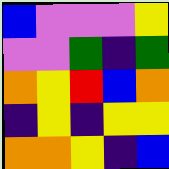[["blue", "violet", "violet", "violet", "yellow"], ["violet", "violet", "green", "indigo", "green"], ["orange", "yellow", "red", "blue", "orange"], ["indigo", "yellow", "indigo", "yellow", "yellow"], ["orange", "orange", "yellow", "indigo", "blue"]]